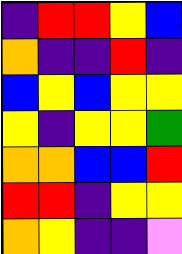[["indigo", "red", "red", "yellow", "blue"], ["orange", "indigo", "indigo", "red", "indigo"], ["blue", "yellow", "blue", "yellow", "yellow"], ["yellow", "indigo", "yellow", "yellow", "green"], ["orange", "orange", "blue", "blue", "red"], ["red", "red", "indigo", "yellow", "yellow"], ["orange", "yellow", "indigo", "indigo", "violet"]]